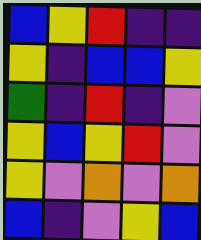[["blue", "yellow", "red", "indigo", "indigo"], ["yellow", "indigo", "blue", "blue", "yellow"], ["green", "indigo", "red", "indigo", "violet"], ["yellow", "blue", "yellow", "red", "violet"], ["yellow", "violet", "orange", "violet", "orange"], ["blue", "indigo", "violet", "yellow", "blue"]]